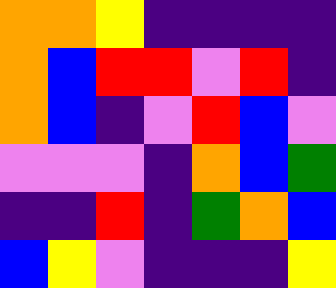[["orange", "orange", "yellow", "indigo", "indigo", "indigo", "indigo"], ["orange", "blue", "red", "red", "violet", "red", "indigo"], ["orange", "blue", "indigo", "violet", "red", "blue", "violet"], ["violet", "violet", "violet", "indigo", "orange", "blue", "green"], ["indigo", "indigo", "red", "indigo", "green", "orange", "blue"], ["blue", "yellow", "violet", "indigo", "indigo", "indigo", "yellow"]]